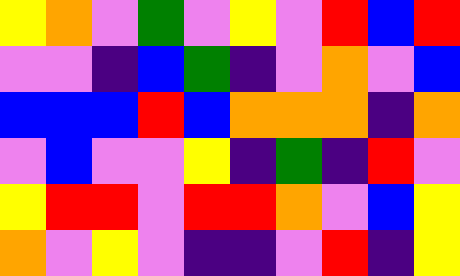[["yellow", "orange", "violet", "green", "violet", "yellow", "violet", "red", "blue", "red"], ["violet", "violet", "indigo", "blue", "green", "indigo", "violet", "orange", "violet", "blue"], ["blue", "blue", "blue", "red", "blue", "orange", "orange", "orange", "indigo", "orange"], ["violet", "blue", "violet", "violet", "yellow", "indigo", "green", "indigo", "red", "violet"], ["yellow", "red", "red", "violet", "red", "red", "orange", "violet", "blue", "yellow"], ["orange", "violet", "yellow", "violet", "indigo", "indigo", "violet", "red", "indigo", "yellow"]]